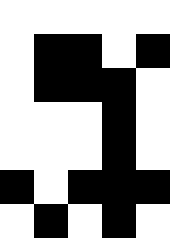[["white", "white", "white", "white", "white"], ["white", "black", "black", "white", "black"], ["white", "black", "black", "black", "white"], ["white", "white", "white", "black", "white"], ["white", "white", "white", "black", "white"], ["black", "white", "black", "black", "black"], ["white", "black", "white", "black", "white"]]